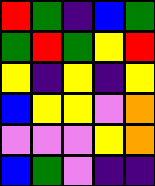[["red", "green", "indigo", "blue", "green"], ["green", "red", "green", "yellow", "red"], ["yellow", "indigo", "yellow", "indigo", "yellow"], ["blue", "yellow", "yellow", "violet", "orange"], ["violet", "violet", "violet", "yellow", "orange"], ["blue", "green", "violet", "indigo", "indigo"]]